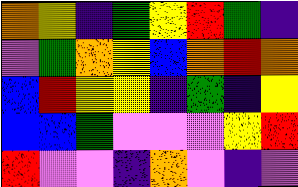[["orange", "yellow", "indigo", "green", "yellow", "red", "green", "indigo"], ["violet", "green", "orange", "yellow", "blue", "orange", "red", "orange"], ["blue", "red", "yellow", "yellow", "indigo", "green", "indigo", "yellow"], ["blue", "blue", "green", "violet", "violet", "violet", "yellow", "red"], ["red", "violet", "violet", "indigo", "orange", "violet", "indigo", "violet"]]